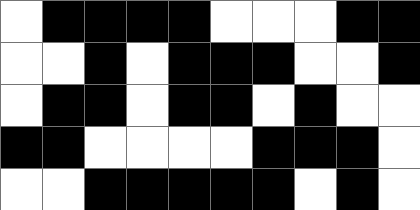[["white", "black", "black", "black", "black", "white", "white", "white", "black", "black"], ["white", "white", "black", "white", "black", "black", "black", "white", "white", "black"], ["white", "black", "black", "white", "black", "black", "white", "black", "white", "white"], ["black", "black", "white", "white", "white", "white", "black", "black", "black", "white"], ["white", "white", "black", "black", "black", "black", "black", "white", "black", "white"]]